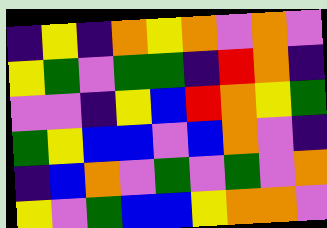[["indigo", "yellow", "indigo", "orange", "yellow", "orange", "violet", "orange", "violet"], ["yellow", "green", "violet", "green", "green", "indigo", "red", "orange", "indigo"], ["violet", "violet", "indigo", "yellow", "blue", "red", "orange", "yellow", "green"], ["green", "yellow", "blue", "blue", "violet", "blue", "orange", "violet", "indigo"], ["indigo", "blue", "orange", "violet", "green", "violet", "green", "violet", "orange"], ["yellow", "violet", "green", "blue", "blue", "yellow", "orange", "orange", "violet"]]